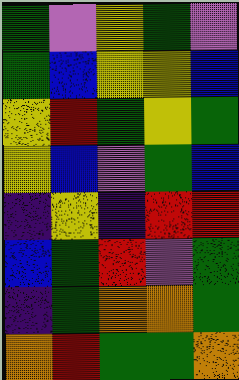[["green", "violet", "yellow", "green", "violet"], ["green", "blue", "yellow", "yellow", "blue"], ["yellow", "red", "green", "yellow", "green"], ["yellow", "blue", "violet", "green", "blue"], ["indigo", "yellow", "indigo", "red", "red"], ["blue", "green", "red", "violet", "green"], ["indigo", "green", "orange", "orange", "green"], ["orange", "red", "green", "green", "orange"]]